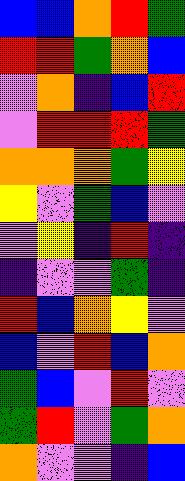[["blue", "blue", "orange", "red", "green"], ["red", "red", "green", "orange", "blue"], ["violet", "orange", "indigo", "blue", "red"], ["violet", "red", "red", "red", "green"], ["orange", "orange", "orange", "green", "yellow"], ["yellow", "violet", "green", "blue", "violet"], ["violet", "yellow", "indigo", "red", "indigo"], ["indigo", "violet", "violet", "green", "indigo"], ["red", "blue", "orange", "yellow", "violet"], ["blue", "violet", "red", "blue", "orange"], ["green", "blue", "violet", "red", "violet"], ["green", "red", "violet", "green", "orange"], ["orange", "violet", "violet", "indigo", "blue"]]